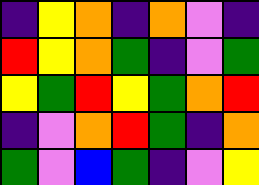[["indigo", "yellow", "orange", "indigo", "orange", "violet", "indigo"], ["red", "yellow", "orange", "green", "indigo", "violet", "green"], ["yellow", "green", "red", "yellow", "green", "orange", "red"], ["indigo", "violet", "orange", "red", "green", "indigo", "orange"], ["green", "violet", "blue", "green", "indigo", "violet", "yellow"]]